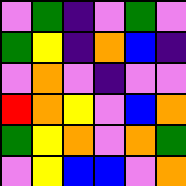[["violet", "green", "indigo", "violet", "green", "violet"], ["green", "yellow", "indigo", "orange", "blue", "indigo"], ["violet", "orange", "violet", "indigo", "violet", "violet"], ["red", "orange", "yellow", "violet", "blue", "orange"], ["green", "yellow", "orange", "violet", "orange", "green"], ["violet", "yellow", "blue", "blue", "violet", "orange"]]